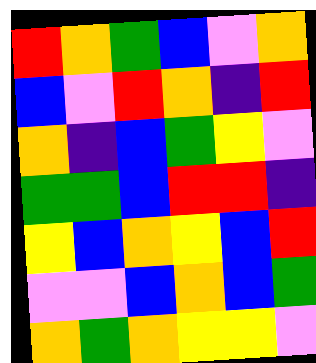[["red", "orange", "green", "blue", "violet", "orange"], ["blue", "violet", "red", "orange", "indigo", "red"], ["orange", "indigo", "blue", "green", "yellow", "violet"], ["green", "green", "blue", "red", "red", "indigo"], ["yellow", "blue", "orange", "yellow", "blue", "red"], ["violet", "violet", "blue", "orange", "blue", "green"], ["orange", "green", "orange", "yellow", "yellow", "violet"]]